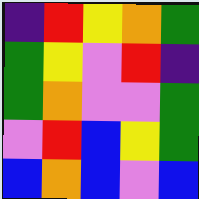[["indigo", "red", "yellow", "orange", "green"], ["green", "yellow", "violet", "red", "indigo"], ["green", "orange", "violet", "violet", "green"], ["violet", "red", "blue", "yellow", "green"], ["blue", "orange", "blue", "violet", "blue"]]